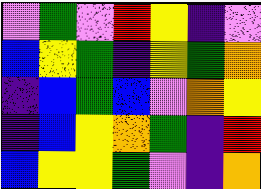[["violet", "green", "violet", "red", "yellow", "indigo", "violet"], ["blue", "yellow", "green", "indigo", "yellow", "green", "orange"], ["indigo", "blue", "green", "blue", "violet", "orange", "yellow"], ["indigo", "blue", "yellow", "orange", "green", "indigo", "red"], ["blue", "yellow", "yellow", "green", "violet", "indigo", "orange"]]